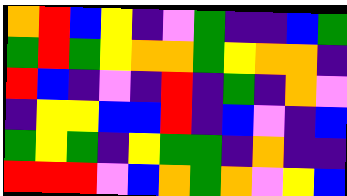[["orange", "red", "blue", "yellow", "indigo", "violet", "green", "indigo", "indigo", "blue", "green"], ["green", "red", "green", "yellow", "orange", "orange", "green", "yellow", "orange", "orange", "indigo"], ["red", "blue", "indigo", "violet", "indigo", "red", "indigo", "green", "indigo", "orange", "violet"], ["indigo", "yellow", "yellow", "blue", "blue", "red", "indigo", "blue", "violet", "indigo", "blue"], ["green", "yellow", "green", "indigo", "yellow", "green", "green", "indigo", "orange", "indigo", "indigo"], ["red", "red", "red", "violet", "blue", "orange", "green", "orange", "violet", "yellow", "blue"]]